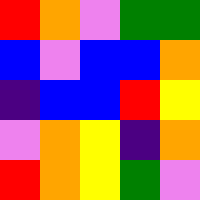[["red", "orange", "violet", "green", "green"], ["blue", "violet", "blue", "blue", "orange"], ["indigo", "blue", "blue", "red", "yellow"], ["violet", "orange", "yellow", "indigo", "orange"], ["red", "orange", "yellow", "green", "violet"]]